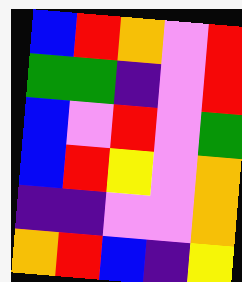[["blue", "red", "orange", "violet", "red"], ["green", "green", "indigo", "violet", "red"], ["blue", "violet", "red", "violet", "green"], ["blue", "red", "yellow", "violet", "orange"], ["indigo", "indigo", "violet", "violet", "orange"], ["orange", "red", "blue", "indigo", "yellow"]]